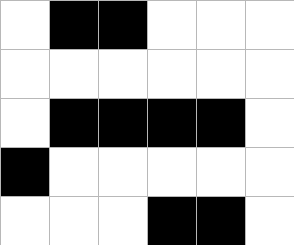[["white", "black", "black", "white", "white", "white"], ["white", "white", "white", "white", "white", "white"], ["white", "black", "black", "black", "black", "white"], ["black", "white", "white", "white", "white", "white"], ["white", "white", "white", "black", "black", "white"]]